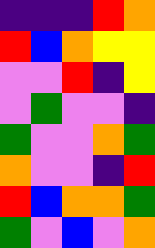[["indigo", "indigo", "indigo", "red", "orange"], ["red", "blue", "orange", "yellow", "yellow"], ["violet", "violet", "red", "indigo", "yellow"], ["violet", "green", "violet", "violet", "indigo"], ["green", "violet", "violet", "orange", "green"], ["orange", "violet", "violet", "indigo", "red"], ["red", "blue", "orange", "orange", "green"], ["green", "violet", "blue", "violet", "orange"]]